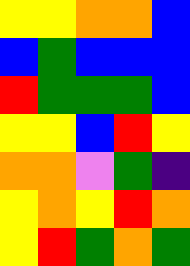[["yellow", "yellow", "orange", "orange", "blue"], ["blue", "green", "blue", "blue", "blue"], ["red", "green", "green", "green", "blue"], ["yellow", "yellow", "blue", "red", "yellow"], ["orange", "orange", "violet", "green", "indigo"], ["yellow", "orange", "yellow", "red", "orange"], ["yellow", "red", "green", "orange", "green"]]